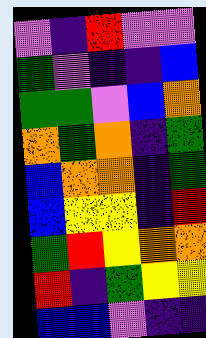[["violet", "indigo", "red", "violet", "violet"], ["green", "violet", "indigo", "indigo", "blue"], ["green", "green", "violet", "blue", "orange"], ["orange", "green", "orange", "indigo", "green"], ["blue", "orange", "orange", "indigo", "green"], ["blue", "yellow", "yellow", "indigo", "red"], ["green", "red", "yellow", "orange", "orange"], ["red", "indigo", "green", "yellow", "yellow"], ["blue", "blue", "violet", "indigo", "indigo"]]